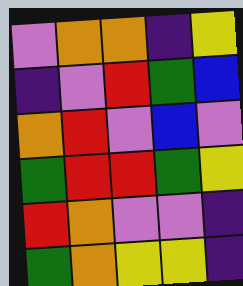[["violet", "orange", "orange", "indigo", "yellow"], ["indigo", "violet", "red", "green", "blue"], ["orange", "red", "violet", "blue", "violet"], ["green", "red", "red", "green", "yellow"], ["red", "orange", "violet", "violet", "indigo"], ["green", "orange", "yellow", "yellow", "indigo"]]